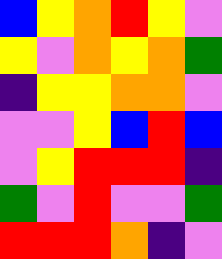[["blue", "yellow", "orange", "red", "yellow", "violet"], ["yellow", "violet", "orange", "yellow", "orange", "green"], ["indigo", "yellow", "yellow", "orange", "orange", "violet"], ["violet", "violet", "yellow", "blue", "red", "blue"], ["violet", "yellow", "red", "red", "red", "indigo"], ["green", "violet", "red", "violet", "violet", "green"], ["red", "red", "red", "orange", "indigo", "violet"]]